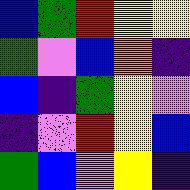[["blue", "green", "red", "yellow", "yellow"], ["green", "violet", "blue", "orange", "indigo"], ["blue", "indigo", "green", "yellow", "violet"], ["indigo", "violet", "red", "yellow", "blue"], ["green", "blue", "violet", "yellow", "indigo"]]